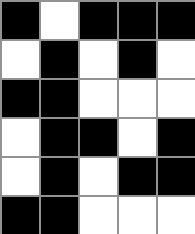[["black", "white", "black", "black", "black"], ["white", "black", "white", "black", "white"], ["black", "black", "white", "white", "white"], ["white", "black", "black", "white", "black"], ["white", "black", "white", "black", "black"], ["black", "black", "white", "white", "white"]]